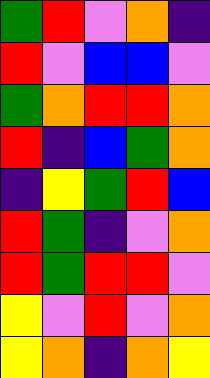[["green", "red", "violet", "orange", "indigo"], ["red", "violet", "blue", "blue", "violet"], ["green", "orange", "red", "red", "orange"], ["red", "indigo", "blue", "green", "orange"], ["indigo", "yellow", "green", "red", "blue"], ["red", "green", "indigo", "violet", "orange"], ["red", "green", "red", "red", "violet"], ["yellow", "violet", "red", "violet", "orange"], ["yellow", "orange", "indigo", "orange", "yellow"]]